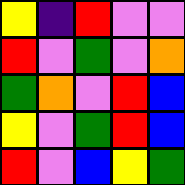[["yellow", "indigo", "red", "violet", "violet"], ["red", "violet", "green", "violet", "orange"], ["green", "orange", "violet", "red", "blue"], ["yellow", "violet", "green", "red", "blue"], ["red", "violet", "blue", "yellow", "green"]]